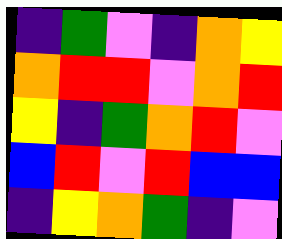[["indigo", "green", "violet", "indigo", "orange", "yellow"], ["orange", "red", "red", "violet", "orange", "red"], ["yellow", "indigo", "green", "orange", "red", "violet"], ["blue", "red", "violet", "red", "blue", "blue"], ["indigo", "yellow", "orange", "green", "indigo", "violet"]]